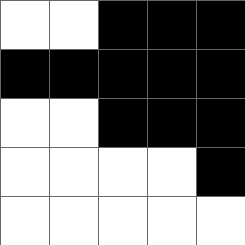[["white", "white", "black", "black", "black"], ["black", "black", "black", "black", "black"], ["white", "white", "black", "black", "black"], ["white", "white", "white", "white", "black"], ["white", "white", "white", "white", "white"]]